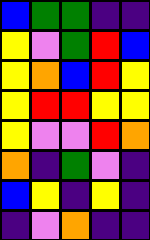[["blue", "green", "green", "indigo", "indigo"], ["yellow", "violet", "green", "red", "blue"], ["yellow", "orange", "blue", "red", "yellow"], ["yellow", "red", "red", "yellow", "yellow"], ["yellow", "violet", "violet", "red", "orange"], ["orange", "indigo", "green", "violet", "indigo"], ["blue", "yellow", "indigo", "yellow", "indigo"], ["indigo", "violet", "orange", "indigo", "indigo"]]